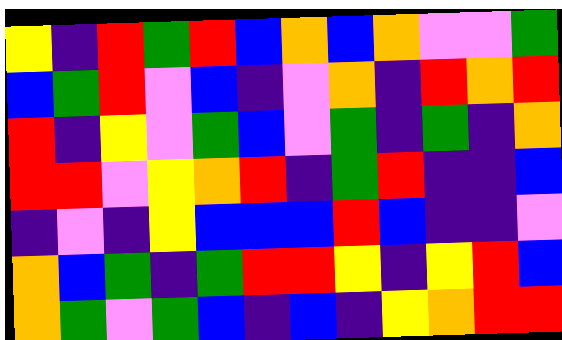[["yellow", "indigo", "red", "green", "red", "blue", "orange", "blue", "orange", "violet", "violet", "green"], ["blue", "green", "red", "violet", "blue", "indigo", "violet", "orange", "indigo", "red", "orange", "red"], ["red", "indigo", "yellow", "violet", "green", "blue", "violet", "green", "indigo", "green", "indigo", "orange"], ["red", "red", "violet", "yellow", "orange", "red", "indigo", "green", "red", "indigo", "indigo", "blue"], ["indigo", "violet", "indigo", "yellow", "blue", "blue", "blue", "red", "blue", "indigo", "indigo", "violet"], ["orange", "blue", "green", "indigo", "green", "red", "red", "yellow", "indigo", "yellow", "red", "blue"], ["orange", "green", "violet", "green", "blue", "indigo", "blue", "indigo", "yellow", "orange", "red", "red"]]